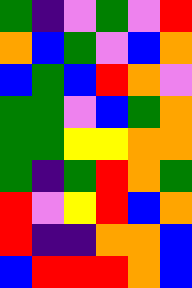[["green", "indigo", "violet", "green", "violet", "red"], ["orange", "blue", "green", "violet", "blue", "orange"], ["blue", "green", "blue", "red", "orange", "violet"], ["green", "green", "violet", "blue", "green", "orange"], ["green", "green", "yellow", "yellow", "orange", "orange"], ["green", "indigo", "green", "red", "orange", "green"], ["red", "violet", "yellow", "red", "blue", "orange"], ["red", "indigo", "indigo", "orange", "orange", "blue"], ["blue", "red", "red", "red", "orange", "blue"]]